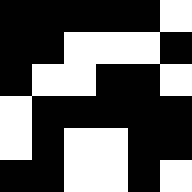[["black", "black", "black", "black", "black", "white"], ["black", "black", "white", "white", "white", "black"], ["black", "white", "white", "black", "black", "white"], ["white", "black", "black", "black", "black", "black"], ["white", "black", "white", "white", "black", "black"], ["black", "black", "white", "white", "black", "white"]]